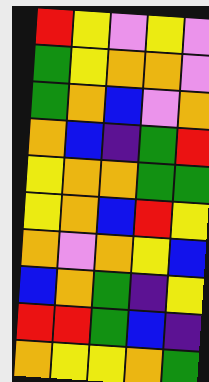[["red", "yellow", "violet", "yellow", "violet"], ["green", "yellow", "orange", "orange", "violet"], ["green", "orange", "blue", "violet", "orange"], ["orange", "blue", "indigo", "green", "red"], ["yellow", "orange", "orange", "green", "green"], ["yellow", "orange", "blue", "red", "yellow"], ["orange", "violet", "orange", "yellow", "blue"], ["blue", "orange", "green", "indigo", "yellow"], ["red", "red", "green", "blue", "indigo"], ["orange", "yellow", "yellow", "orange", "green"]]